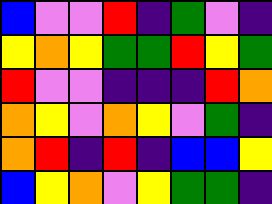[["blue", "violet", "violet", "red", "indigo", "green", "violet", "indigo"], ["yellow", "orange", "yellow", "green", "green", "red", "yellow", "green"], ["red", "violet", "violet", "indigo", "indigo", "indigo", "red", "orange"], ["orange", "yellow", "violet", "orange", "yellow", "violet", "green", "indigo"], ["orange", "red", "indigo", "red", "indigo", "blue", "blue", "yellow"], ["blue", "yellow", "orange", "violet", "yellow", "green", "green", "indigo"]]